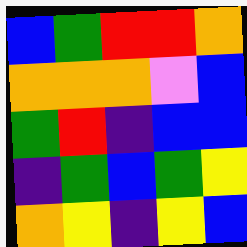[["blue", "green", "red", "red", "orange"], ["orange", "orange", "orange", "violet", "blue"], ["green", "red", "indigo", "blue", "blue"], ["indigo", "green", "blue", "green", "yellow"], ["orange", "yellow", "indigo", "yellow", "blue"]]